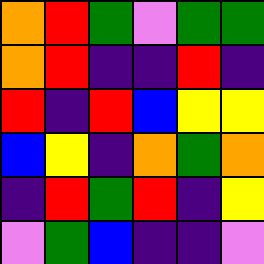[["orange", "red", "green", "violet", "green", "green"], ["orange", "red", "indigo", "indigo", "red", "indigo"], ["red", "indigo", "red", "blue", "yellow", "yellow"], ["blue", "yellow", "indigo", "orange", "green", "orange"], ["indigo", "red", "green", "red", "indigo", "yellow"], ["violet", "green", "blue", "indigo", "indigo", "violet"]]